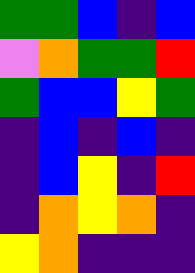[["green", "green", "blue", "indigo", "blue"], ["violet", "orange", "green", "green", "red"], ["green", "blue", "blue", "yellow", "green"], ["indigo", "blue", "indigo", "blue", "indigo"], ["indigo", "blue", "yellow", "indigo", "red"], ["indigo", "orange", "yellow", "orange", "indigo"], ["yellow", "orange", "indigo", "indigo", "indigo"]]